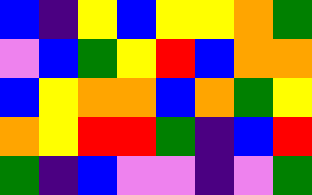[["blue", "indigo", "yellow", "blue", "yellow", "yellow", "orange", "green"], ["violet", "blue", "green", "yellow", "red", "blue", "orange", "orange"], ["blue", "yellow", "orange", "orange", "blue", "orange", "green", "yellow"], ["orange", "yellow", "red", "red", "green", "indigo", "blue", "red"], ["green", "indigo", "blue", "violet", "violet", "indigo", "violet", "green"]]